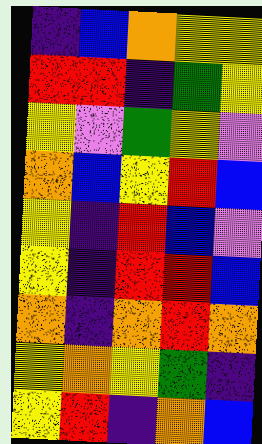[["indigo", "blue", "orange", "yellow", "yellow"], ["red", "red", "indigo", "green", "yellow"], ["yellow", "violet", "green", "yellow", "violet"], ["orange", "blue", "yellow", "red", "blue"], ["yellow", "indigo", "red", "blue", "violet"], ["yellow", "indigo", "red", "red", "blue"], ["orange", "indigo", "orange", "red", "orange"], ["yellow", "orange", "yellow", "green", "indigo"], ["yellow", "red", "indigo", "orange", "blue"]]